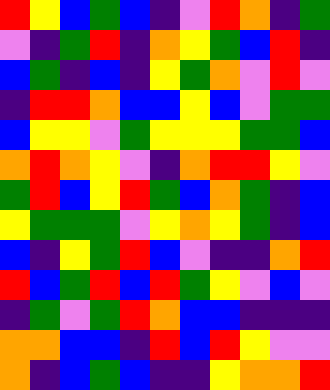[["red", "yellow", "blue", "green", "blue", "indigo", "violet", "red", "orange", "indigo", "green"], ["violet", "indigo", "green", "red", "indigo", "orange", "yellow", "green", "blue", "red", "indigo"], ["blue", "green", "indigo", "blue", "indigo", "yellow", "green", "orange", "violet", "red", "violet"], ["indigo", "red", "red", "orange", "blue", "blue", "yellow", "blue", "violet", "green", "green"], ["blue", "yellow", "yellow", "violet", "green", "yellow", "yellow", "yellow", "green", "green", "blue"], ["orange", "red", "orange", "yellow", "violet", "indigo", "orange", "red", "red", "yellow", "violet"], ["green", "red", "blue", "yellow", "red", "green", "blue", "orange", "green", "indigo", "blue"], ["yellow", "green", "green", "green", "violet", "yellow", "orange", "yellow", "green", "indigo", "blue"], ["blue", "indigo", "yellow", "green", "red", "blue", "violet", "indigo", "indigo", "orange", "red"], ["red", "blue", "green", "red", "blue", "red", "green", "yellow", "violet", "blue", "violet"], ["indigo", "green", "violet", "green", "red", "orange", "blue", "blue", "indigo", "indigo", "indigo"], ["orange", "orange", "blue", "blue", "indigo", "red", "blue", "red", "yellow", "violet", "violet"], ["orange", "indigo", "blue", "green", "blue", "indigo", "indigo", "yellow", "orange", "orange", "red"]]